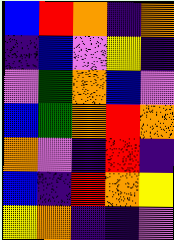[["blue", "red", "orange", "indigo", "orange"], ["indigo", "blue", "violet", "yellow", "indigo"], ["violet", "green", "orange", "blue", "violet"], ["blue", "green", "orange", "red", "orange"], ["orange", "violet", "indigo", "red", "indigo"], ["blue", "indigo", "red", "orange", "yellow"], ["yellow", "orange", "indigo", "indigo", "violet"]]